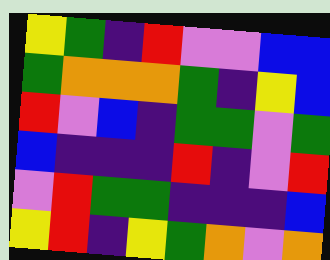[["yellow", "green", "indigo", "red", "violet", "violet", "blue", "blue"], ["green", "orange", "orange", "orange", "green", "indigo", "yellow", "blue"], ["red", "violet", "blue", "indigo", "green", "green", "violet", "green"], ["blue", "indigo", "indigo", "indigo", "red", "indigo", "violet", "red"], ["violet", "red", "green", "green", "indigo", "indigo", "indigo", "blue"], ["yellow", "red", "indigo", "yellow", "green", "orange", "violet", "orange"]]